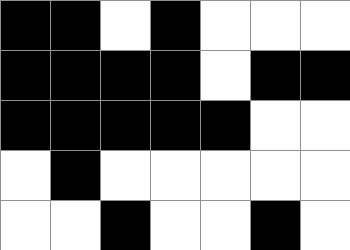[["black", "black", "white", "black", "white", "white", "white"], ["black", "black", "black", "black", "white", "black", "black"], ["black", "black", "black", "black", "black", "white", "white"], ["white", "black", "white", "white", "white", "white", "white"], ["white", "white", "black", "white", "white", "black", "white"]]